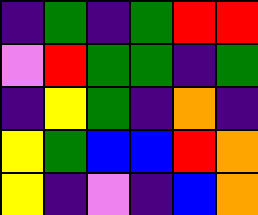[["indigo", "green", "indigo", "green", "red", "red"], ["violet", "red", "green", "green", "indigo", "green"], ["indigo", "yellow", "green", "indigo", "orange", "indigo"], ["yellow", "green", "blue", "blue", "red", "orange"], ["yellow", "indigo", "violet", "indigo", "blue", "orange"]]